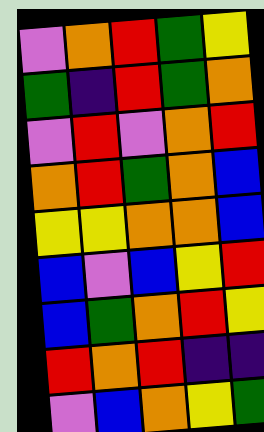[["violet", "orange", "red", "green", "yellow"], ["green", "indigo", "red", "green", "orange"], ["violet", "red", "violet", "orange", "red"], ["orange", "red", "green", "orange", "blue"], ["yellow", "yellow", "orange", "orange", "blue"], ["blue", "violet", "blue", "yellow", "red"], ["blue", "green", "orange", "red", "yellow"], ["red", "orange", "red", "indigo", "indigo"], ["violet", "blue", "orange", "yellow", "green"]]